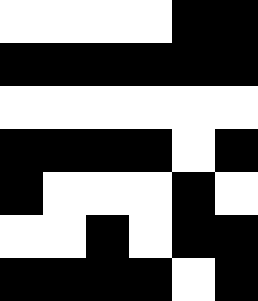[["white", "white", "white", "white", "black", "black"], ["black", "black", "black", "black", "black", "black"], ["white", "white", "white", "white", "white", "white"], ["black", "black", "black", "black", "white", "black"], ["black", "white", "white", "white", "black", "white"], ["white", "white", "black", "white", "black", "black"], ["black", "black", "black", "black", "white", "black"]]